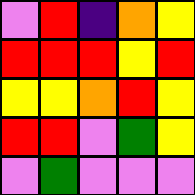[["violet", "red", "indigo", "orange", "yellow"], ["red", "red", "red", "yellow", "red"], ["yellow", "yellow", "orange", "red", "yellow"], ["red", "red", "violet", "green", "yellow"], ["violet", "green", "violet", "violet", "violet"]]